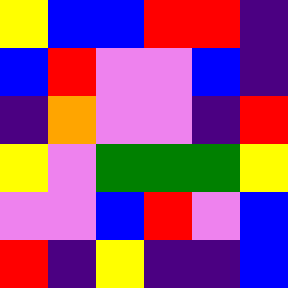[["yellow", "blue", "blue", "red", "red", "indigo"], ["blue", "red", "violet", "violet", "blue", "indigo"], ["indigo", "orange", "violet", "violet", "indigo", "red"], ["yellow", "violet", "green", "green", "green", "yellow"], ["violet", "violet", "blue", "red", "violet", "blue"], ["red", "indigo", "yellow", "indigo", "indigo", "blue"]]